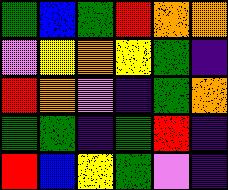[["green", "blue", "green", "red", "orange", "orange"], ["violet", "yellow", "orange", "yellow", "green", "indigo"], ["red", "orange", "violet", "indigo", "green", "orange"], ["green", "green", "indigo", "green", "red", "indigo"], ["red", "blue", "yellow", "green", "violet", "indigo"]]